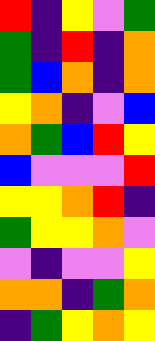[["red", "indigo", "yellow", "violet", "green"], ["green", "indigo", "red", "indigo", "orange"], ["green", "blue", "orange", "indigo", "orange"], ["yellow", "orange", "indigo", "violet", "blue"], ["orange", "green", "blue", "red", "yellow"], ["blue", "violet", "violet", "violet", "red"], ["yellow", "yellow", "orange", "red", "indigo"], ["green", "yellow", "yellow", "orange", "violet"], ["violet", "indigo", "violet", "violet", "yellow"], ["orange", "orange", "indigo", "green", "orange"], ["indigo", "green", "yellow", "orange", "yellow"]]